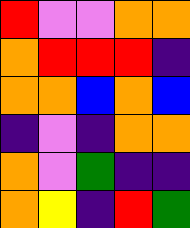[["red", "violet", "violet", "orange", "orange"], ["orange", "red", "red", "red", "indigo"], ["orange", "orange", "blue", "orange", "blue"], ["indigo", "violet", "indigo", "orange", "orange"], ["orange", "violet", "green", "indigo", "indigo"], ["orange", "yellow", "indigo", "red", "green"]]